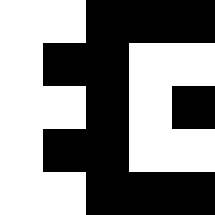[["white", "white", "black", "black", "black"], ["white", "black", "black", "white", "white"], ["white", "white", "black", "white", "black"], ["white", "black", "black", "white", "white"], ["white", "white", "black", "black", "black"]]